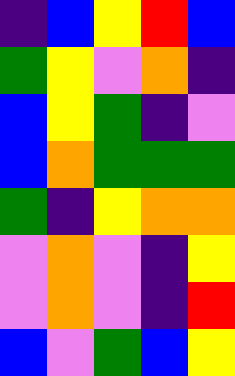[["indigo", "blue", "yellow", "red", "blue"], ["green", "yellow", "violet", "orange", "indigo"], ["blue", "yellow", "green", "indigo", "violet"], ["blue", "orange", "green", "green", "green"], ["green", "indigo", "yellow", "orange", "orange"], ["violet", "orange", "violet", "indigo", "yellow"], ["violet", "orange", "violet", "indigo", "red"], ["blue", "violet", "green", "blue", "yellow"]]